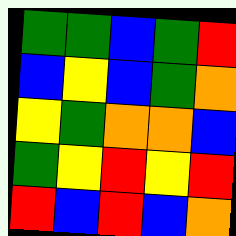[["green", "green", "blue", "green", "red"], ["blue", "yellow", "blue", "green", "orange"], ["yellow", "green", "orange", "orange", "blue"], ["green", "yellow", "red", "yellow", "red"], ["red", "blue", "red", "blue", "orange"]]